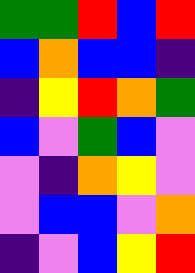[["green", "green", "red", "blue", "red"], ["blue", "orange", "blue", "blue", "indigo"], ["indigo", "yellow", "red", "orange", "green"], ["blue", "violet", "green", "blue", "violet"], ["violet", "indigo", "orange", "yellow", "violet"], ["violet", "blue", "blue", "violet", "orange"], ["indigo", "violet", "blue", "yellow", "red"]]